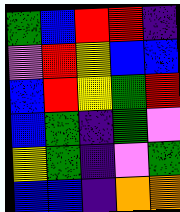[["green", "blue", "red", "red", "indigo"], ["violet", "red", "yellow", "blue", "blue"], ["blue", "red", "yellow", "green", "red"], ["blue", "green", "indigo", "green", "violet"], ["yellow", "green", "indigo", "violet", "green"], ["blue", "blue", "indigo", "orange", "orange"]]